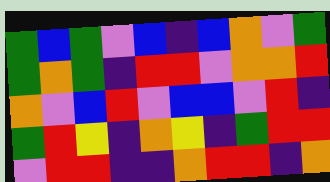[["green", "blue", "green", "violet", "blue", "indigo", "blue", "orange", "violet", "green"], ["green", "orange", "green", "indigo", "red", "red", "violet", "orange", "orange", "red"], ["orange", "violet", "blue", "red", "violet", "blue", "blue", "violet", "red", "indigo"], ["green", "red", "yellow", "indigo", "orange", "yellow", "indigo", "green", "red", "red"], ["violet", "red", "red", "indigo", "indigo", "orange", "red", "red", "indigo", "orange"]]